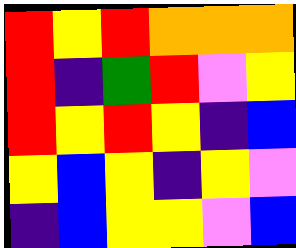[["red", "yellow", "red", "orange", "orange", "orange"], ["red", "indigo", "green", "red", "violet", "yellow"], ["red", "yellow", "red", "yellow", "indigo", "blue"], ["yellow", "blue", "yellow", "indigo", "yellow", "violet"], ["indigo", "blue", "yellow", "yellow", "violet", "blue"]]